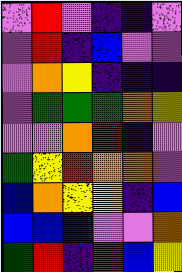[["violet", "red", "violet", "indigo", "indigo", "violet"], ["violet", "red", "indigo", "blue", "violet", "violet"], ["violet", "orange", "yellow", "indigo", "indigo", "indigo"], ["violet", "green", "green", "green", "orange", "yellow"], ["violet", "violet", "orange", "red", "indigo", "violet"], ["green", "yellow", "red", "orange", "orange", "violet"], ["blue", "orange", "yellow", "yellow", "indigo", "blue"], ["blue", "blue", "indigo", "violet", "violet", "orange"], ["green", "red", "indigo", "red", "blue", "yellow"]]